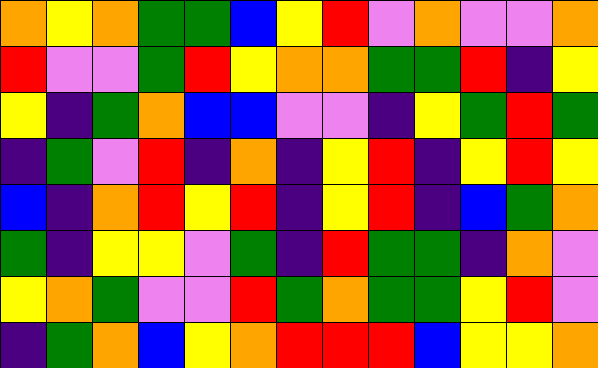[["orange", "yellow", "orange", "green", "green", "blue", "yellow", "red", "violet", "orange", "violet", "violet", "orange"], ["red", "violet", "violet", "green", "red", "yellow", "orange", "orange", "green", "green", "red", "indigo", "yellow"], ["yellow", "indigo", "green", "orange", "blue", "blue", "violet", "violet", "indigo", "yellow", "green", "red", "green"], ["indigo", "green", "violet", "red", "indigo", "orange", "indigo", "yellow", "red", "indigo", "yellow", "red", "yellow"], ["blue", "indigo", "orange", "red", "yellow", "red", "indigo", "yellow", "red", "indigo", "blue", "green", "orange"], ["green", "indigo", "yellow", "yellow", "violet", "green", "indigo", "red", "green", "green", "indigo", "orange", "violet"], ["yellow", "orange", "green", "violet", "violet", "red", "green", "orange", "green", "green", "yellow", "red", "violet"], ["indigo", "green", "orange", "blue", "yellow", "orange", "red", "red", "red", "blue", "yellow", "yellow", "orange"]]